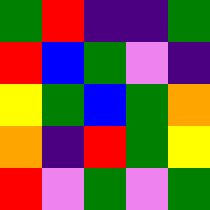[["green", "red", "indigo", "indigo", "green"], ["red", "blue", "green", "violet", "indigo"], ["yellow", "green", "blue", "green", "orange"], ["orange", "indigo", "red", "green", "yellow"], ["red", "violet", "green", "violet", "green"]]